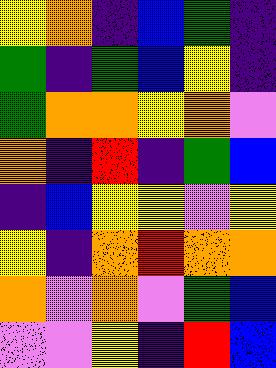[["yellow", "orange", "indigo", "blue", "green", "indigo"], ["green", "indigo", "green", "blue", "yellow", "indigo"], ["green", "orange", "orange", "yellow", "orange", "violet"], ["orange", "indigo", "red", "indigo", "green", "blue"], ["indigo", "blue", "yellow", "yellow", "violet", "yellow"], ["yellow", "indigo", "orange", "red", "orange", "orange"], ["orange", "violet", "orange", "violet", "green", "blue"], ["violet", "violet", "yellow", "indigo", "red", "blue"]]